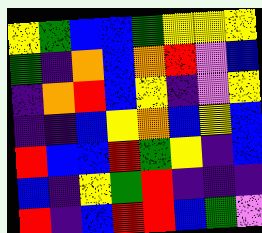[["yellow", "green", "blue", "blue", "green", "yellow", "yellow", "yellow"], ["green", "indigo", "orange", "blue", "orange", "red", "violet", "blue"], ["indigo", "orange", "red", "blue", "yellow", "indigo", "violet", "yellow"], ["indigo", "indigo", "blue", "yellow", "orange", "blue", "yellow", "blue"], ["red", "blue", "blue", "red", "green", "yellow", "indigo", "blue"], ["blue", "indigo", "yellow", "green", "red", "indigo", "indigo", "indigo"], ["red", "indigo", "blue", "red", "red", "blue", "green", "violet"]]